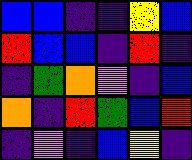[["blue", "blue", "indigo", "indigo", "yellow", "blue"], ["red", "blue", "blue", "indigo", "red", "indigo"], ["indigo", "green", "orange", "violet", "indigo", "blue"], ["orange", "indigo", "red", "green", "blue", "red"], ["indigo", "violet", "indigo", "blue", "yellow", "indigo"]]